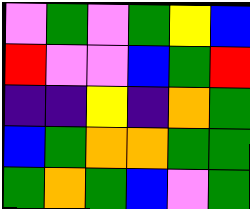[["violet", "green", "violet", "green", "yellow", "blue"], ["red", "violet", "violet", "blue", "green", "red"], ["indigo", "indigo", "yellow", "indigo", "orange", "green"], ["blue", "green", "orange", "orange", "green", "green"], ["green", "orange", "green", "blue", "violet", "green"]]